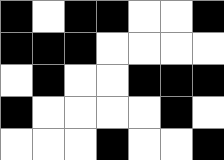[["black", "white", "black", "black", "white", "white", "black"], ["black", "black", "black", "white", "white", "white", "white"], ["white", "black", "white", "white", "black", "black", "black"], ["black", "white", "white", "white", "white", "black", "white"], ["white", "white", "white", "black", "white", "white", "black"]]